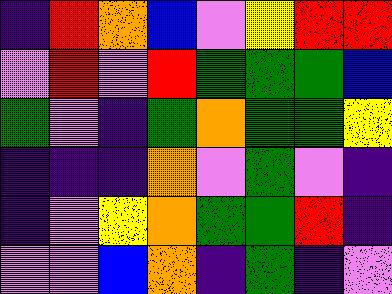[["indigo", "red", "orange", "blue", "violet", "yellow", "red", "red"], ["violet", "red", "violet", "red", "green", "green", "green", "blue"], ["green", "violet", "indigo", "green", "orange", "green", "green", "yellow"], ["indigo", "indigo", "indigo", "orange", "violet", "green", "violet", "indigo"], ["indigo", "violet", "yellow", "orange", "green", "green", "red", "indigo"], ["violet", "violet", "blue", "orange", "indigo", "green", "indigo", "violet"]]